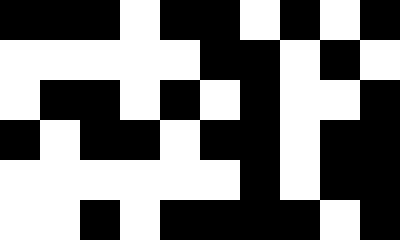[["black", "black", "black", "white", "black", "black", "white", "black", "white", "black"], ["white", "white", "white", "white", "white", "black", "black", "white", "black", "white"], ["white", "black", "black", "white", "black", "white", "black", "white", "white", "black"], ["black", "white", "black", "black", "white", "black", "black", "white", "black", "black"], ["white", "white", "white", "white", "white", "white", "black", "white", "black", "black"], ["white", "white", "black", "white", "black", "black", "black", "black", "white", "black"]]